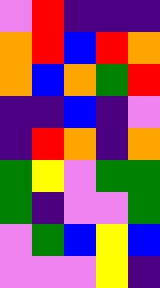[["violet", "red", "indigo", "indigo", "indigo"], ["orange", "red", "blue", "red", "orange"], ["orange", "blue", "orange", "green", "red"], ["indigo", "indigo", "blue", "indigo", "violet"], ["indigo", "red", "orange", "indigo", "orange"], ["green", "yellow", "violet", "green", "green"], ["green", "indigo", "violet", "violet", "green"], ["violet", "green", "blue", "yellow", "blue"], ["violet", "violet", "violet", "yellow", "indigo"]]